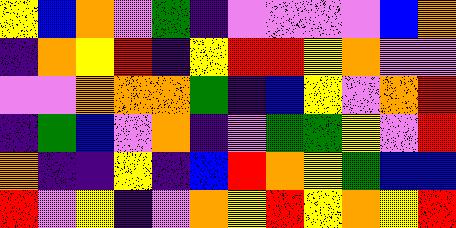[["yellow", "blue", "orange", "violet", "green", "indigo", "violet", "violet", "violet", "violet", "blue", "orange"], ["indigo", "orange", "yellow", "red", "indigo", "yellow", "red", "red", "yellow", "orange", "violet", "violet"], ["violet", "violet", "orange", "orange", "orange", "green", "indigo", "blue", "yellow", "violet", "orange", "red"], ["indigo", "green", "blue", "violet", "orange", "indigo", "violet", "green", "green", "yellow", "violet", "red"], ["orange", "indigo", "indigo", "yellow", "indigo", "blue", "red", "orange", "yellow", "green", "blue", "blue"], ["red", "violet", "yellow", "indigo", "violet", "orange", "yellow", "red", "yellow", "orange", "yellow", "red"]]